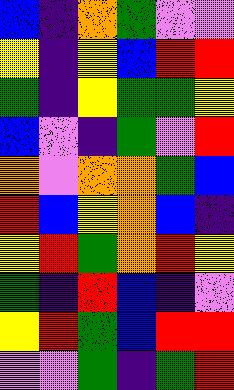[["blue", "indigo", "orange", "green", "violet", "violet"], ["yellow", "indigo", "yellow", "blue", "red", "red"], ["green", "indigo", "yellow", "green", "green", "yellow"], ["blue", "violet", "indigo", "green", "violet", "red"], ["orange", "violet", "orange", "orange", "green", "blue"], ["red", "blue", "yellow", "orange", "blue", "indigo"], ["yellow", "red", "green", "orange", "red", "yellow"], ["green", "indigo", "red", "blue", "indigo", "violet"], ["yellow", "red", "green", "blue", "red", "red"], ["violet", "violet", "green", "indigo", "green", "red"]]